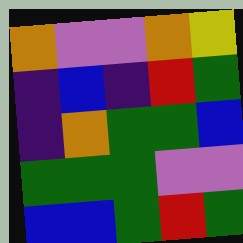[["orange", "violet", "violet", "orange", "yellow"], ["indigo", "blue", "indigo", "red", "green"], ["indigo", "orange", "green", "green", "blue"], ["green", "green", "green", "violet", "violet"], ["blue", "blue", "green", "red", "green"]]